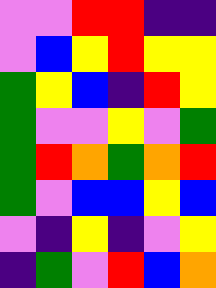[["violet", "violet", "red", "red", "indigo", "indigo"], ["violet", "blue", "yellow", "red", "yellow", "yellow"], ["green", "yellow", "blue", "indigo", "red", "yellow"], ["green", "violet", "violet", "yellow", "violet", "green"], ["green", "red", "orange", "green", "orange", "red"], ["green", "violet", "blue", "blue", "yellow", "blue"], ["violet", "indigo", "yellow", "indigo", "violet", "yellow"], ["indigo", "green", "violet", "red", "blue", "orange"]]